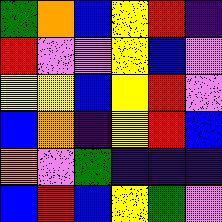[["green", "orange", "blue", "yellow", "red", "indigo"], ["red", "violet", "violet", "yellow", "blue", "violet"], ["yellow", "yellow", "blue", "yellow", "red", "violet"], ["blue", "orange", "indigo", "yellow", "red", "blue"], ["orange", "violet", "green", "indigo", "indigo", "indigo"], ["blue", "red", "blue", "yellow", "green", "violet"]]